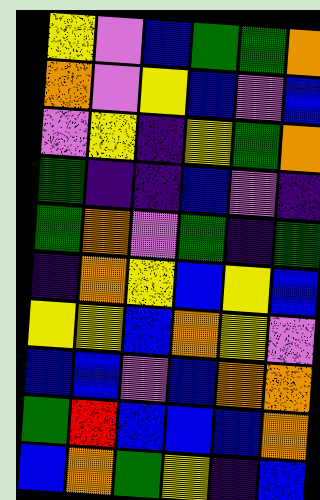[["yellow", "violet", "blue", "green", "green", "orange"], ["orange", "violet", "yellow", "blue", "violet", "blue"], ["violet", "yellow", "indigo", "yellow", "green", "orange"], ["green", "indigo", "indigo", "blue", "violet", "indigo"], ["green", "orange", "violet", "green", "indigo", "green"], ["indigo", "orange", "yellow", "blue", "yellow", "blue"], ["yellow", "yellow", "blue", "orange", "yellow", "violet"], ["blue", "blue", "violet", "blue", "orange", "orange"], ["green", "red", "blue", "blue", "blue", "orange"], ["blue", "orange", "green", "yellow", "indigo", "blue"]]